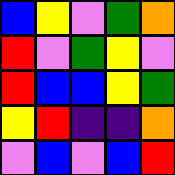[["blue", "yellow", "violet", "green", "orange"], ["red", "violet", "green", "yellow", "violet"], ["red", "blue", "blue", "yellow", "green"], ["yellow", "red", "indigo", "indigo", "orange"], ["violet", "blue", "violet", "blue", "red"]]